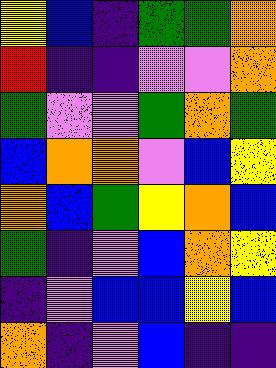[["yellow", "blue", "indigo", "green", "green", "orange"], ["red", "indigo", "indigo", "violet", "violet", "orange"], ["green", "violet", "violet", "green", "orange", "green"], ["blue", "orange", "orange", "violet", "blue", "yellow"], ["orange", "blue", "green", "yellow", "orange", "blue"], ["green", "indigo", "violet", "blue", "orange", "yellow"], ["indigo", "violet", "blue", "blue", "yellow", "blue"], ["orange", "indigo", "violet", "blue", "indigo", "indigo"]]